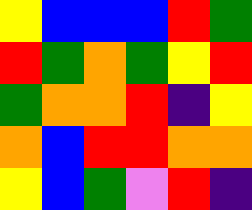[["yellow", "blue", "blue", "blue", "red", "green"], ["red", "green", "orange", "green", "yellow", "red"], ["green", "orange", "orange", "red", "indigo", "yellow"], ["orange", "blue", "red", "red", "orange", "orange"], ["yellow", "blue", "green", "violet", "red", "indigo"]]